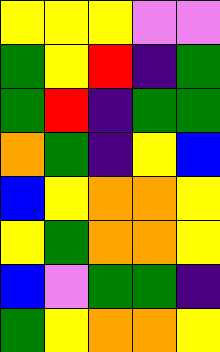[["yellow", "yellow", "yellow", "violet", "violet"], ["green", "yellow", "red", "indigo", "green"], ["green", "red", "indigo", "green", "green"], ["orange", "green", "indigo", "yellow", "blue"], ["blue", "yellow", "orange", "orange", "yellow"], ["yellow", "green", "orange", "orange", "yellow"], ["blue", "violet", "green", "green", "indigo"], ["green", "yellow", "orange", "orange", "yellow"]]